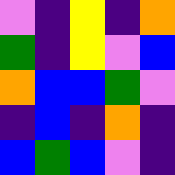[["violet", "indigo", "yellow", "indigo", "orange"], ["green", "indigo", "yellow", "violet", "blue"], ["orange", "blue", "blue", "green", "violet"], ["indigo", "blue", "indigo", "orange", "indigo"], ["blue", "green", "blue", "violet", "indigo"]]